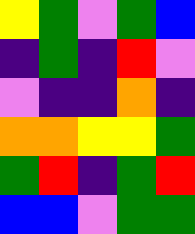[["yellow", "green", "violet", "green", "blue"], ["indigo", "green", "indigo", "red", "violet"], ["violet", "indigo", "indigo", "orange", "indigo"], ["orange", "orange", "yellow", "yellow", "green"], ["green", "red", "indigo", "green", "red"], ["blue", "blue", "violet", "green", "green"]]